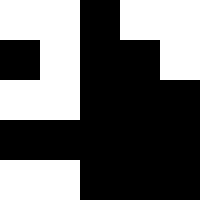[["white", "white", "black", "white", "white"], ["black", "white", "black", "black", "white"], ["white", "white", "black", "black", "black"], ["black", "black", "black", "black", "black"], ["white", "white", "black", "black", "black"]]